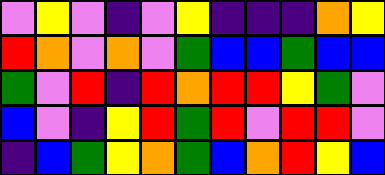[["violet", "yellow", "violet", "indigo", "violet", "yellow", "indigo", "indigo", "indigo", "orange", "yellow"], ["red", "orange", "violet", "orange", "violet", "green", "blue", "blue", "green", "blue", "blue"], ["green", "violet", "red", "indigo", "red", "orange", "red", "red", "yellow", "green", "violet"], ["blue", "violet", "indigo", "yellow", "red", "green", "red", "violet", "red", "red", "violet"], ["indigo", "blue", "green", "yellow", "orange", "green", "blue", "orange", "red", "yellow", "blue"]]